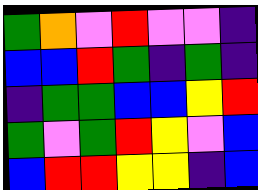[["green", "orange", "violet", "red", "violet", "violet", "indigo"], ["blue", "blue", "red", "green", "indigo", "green", "indigo"], ["indigo", "green", "green", "blue", "blue", "yellow", "red"], ["green", "violet", "green", "red", "yellow", "violet", "blue"], ["blue", "red", "red", "yellow", "yellow", "indigo", "blue"]]